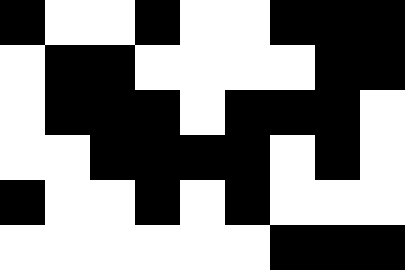[["black", "white", "white", "black", "white", "white", "black", "black", "black"], ["white", "black", "black", "white", "white", "white", "white", "black", "black"], ["white", "black", "black", "black", "white", "black", "black", "black", "white"], ["white", "white", "black", "black", "black", "black", "white", "black", "white"], ["black", "white", "white", "black", "white", "black", "white", "white", "white"], ["white", "white", "white", "white", "white", "white", "black", "black", "black"]]